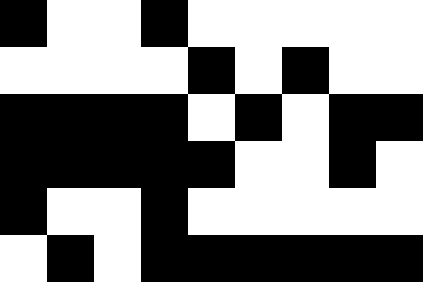[["black", "white", "white", "black", "white", "white", "white", "white", "white"], ["white", "white", "white", "white", "black", "white", "black", "white", "white"], ["black", "black", "black", "black", "white", "black", "white", "black", "black"], ["black", "black", "black", "black", "black", "white", "white", "black", "white"], ["black", "white", "white", "black", "white", "white", "white", "white", "white"], ["white", "black", "white", "black", "black", "black", "black", "black", "black"]]